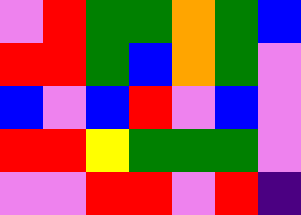[["violet", "red", "green", "green", "orange", "green", "blue"], ["red", "red", "green", "blue", "orange", "green", "violet"], ["blue", "violet", "blue", "red", "violet", "blue", "violet"], ["red", "red", "yellow", "green", "green", "green", "violet"], ["violet", "violet", "red", "red", "violet", "red", "indigo"]]